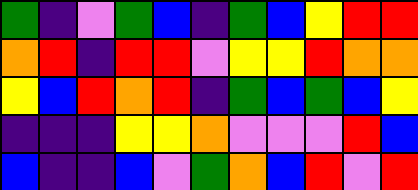[["green", "indigo", "violet", "green", "blue", "indigo", "green", "blue", "yellow", "red", "red"], ["orange", "red", "indigo", "red", "red", "violet", "yellow", "yellow", "red", "orange", "orange"], ["yellow", "blue", "red", "orange", "red", "indigo", "green", "blue", "green", "blue", "yellow"], ["indigo", "indigo", "indigo", "yellow", "yellow", "orange", "violet", "violet", "violet", "red", "blue"], ["blue", "indigo", "indigo", "blue", "violet", "green", "orange", "blue", "red", "violet", "red"]]